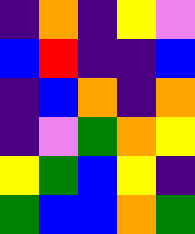[["indigo", "orange", "indigo", "yellow", "violet"], ["blue", "red", "indigo", "indigo", "blue"], ["indigo", "blue", "orange", "indigo", "orange"], ["indigo", "violet", "green", "orange", "yellow"], ["yellow", "green", "blue", "yellow", "indigo"], ["green", "blue", "blue", "orange", "green"]]